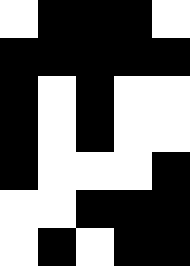[["white", "black", "black", "black", "white"], ["black", "black", "black", "black", "black"], ["black", "white", "black", "white", "white"], ["black", "white", "black", "white", "white"], ["black", "white", "white", "white", "black"], ["white", "white", "black", "black", "black"], ["white", "black", "white", "black", "black"]]